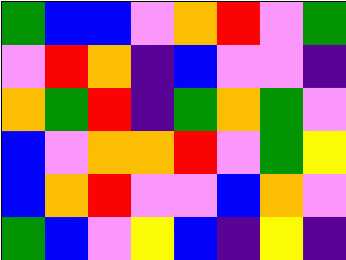[["green", "blue", "blue", "violet", "orange", "red", "violet", "green"], ["violet", "red", "orange", "indigo", "blue", "violet", "violet", "indigo"], ["orange", "green", "red", "indigo", "green", "orange", "green", "violet"], ["blue", "violet", "orange", "orange", "red", "violet", "green", "yellow"], ["blue", "orange", "red", "violet", "violet", "blue", "orange", "violet"], ["green", "blue", "violet", "yellow", "blue", "indigo", "yellow", "indigo"]]